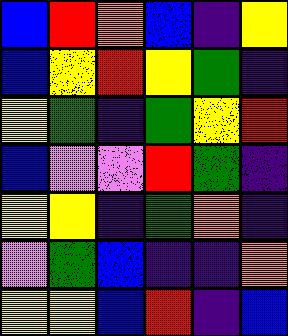[["blue", "red", "orange", "blue", "indigo", "yellow"], ["blue", "yellow", "red", "yellow", "green", "indigo"], ["yellow", "green", "indigo", "green", "yellow", "red"], ["blue", "violet", "violet", "red", "green", "indigo"], ["yellow", "yellow", "indigo", "green", "orange", "indigo"], ["violet", "green", "blue", "indigo", "indigo", "orange"], ["yellow", "yellow", "blue", "red", "indigo", "blue"]]